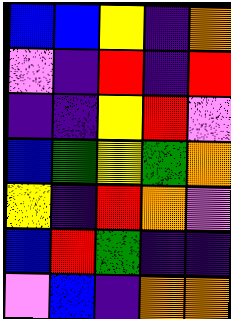[["blue", "blue", "yellow", "indigo", "orange"], ["violet", "indigo", "red", "indigo", "red"], ["indigo", "indigo", "yellow", "red", "violet"], ["blue", "green", "yellow", "green", "orange"], ["yellow", "indigo", "red", "orange", "violet"], ["blue", "red", "green", "indigo", "indigo"], ["violet", "blue", "indigo", "orange", "orange"]]